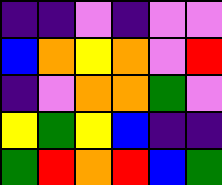[["indigo", "indigo", "violet", "indigo", "violet", "violet"], ["blue", "orange", "yellow", "orange", "violet", "red"], ["indigo", "violet", "orange", "orange", "green", "violet"], ["yellow", "green", "yellow", "blue", "indigo", "indigo"], ["green", "red", "orange", "red", "blue", "green"]]